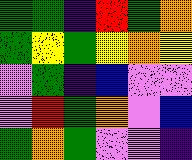[["green", "green", "indigo", "red", "green", "orange"], ["green", "yellow", "green", "yellow", "orange", "yellow"], ["violet", "green", "indigo", "blue", "violet", "violet"], ["violet", "red", "green", "orange", "violet", "blue"], ["green", "orange", "green", "violet", "violet", "indigo"]]